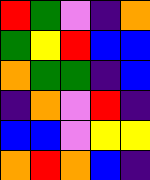[["red", "green", "violet", "indigo", "orange"], ["green", "yellow", "red", "blue", "blue"], ["orange", "green", "green", "indigo", "blue"], ["indigo", "orange", "violet", "red", "indigo"], ["blue", "blue", "violet", "yellow", "yellow"], ["orange", "red", "orange", "blue", "indigo"]]